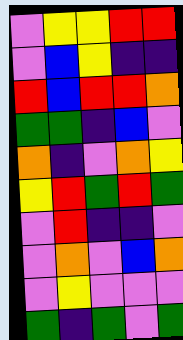[["violet", "yellow", "yellow", "red", "red"], ["violet", "blue", "yellow", "indigo", "indigo"], ["red", "blue", "red", "red", "orange"], ["green", "green", "indigo", "blue", "violet"], ["orange", "indigo", "violet", "orange", "yellow"], ["yellow", "red", "green", "red", "green"], ["violet", "red", "indigo", "indigo", "violet"], ["violet", "orange", "violet", "blue", "orange"], ["violet", "yellow", "violet", "violet", "violet"], ["green", "indigo", "green", "violet", "green"]]